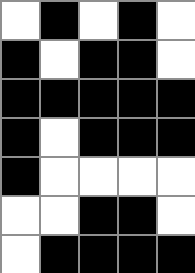[["white", "black", "white", "black", "white"], ["black", "white", "black", "black", "white"], ["black", "black", "black", "black", "black"], ["black", "white", "black", "black", "black"], ["black", "white", "white", "white", "white"], ["white", "white", "black", "black", "white"], ["white", "black", "black", "black", "black"]]